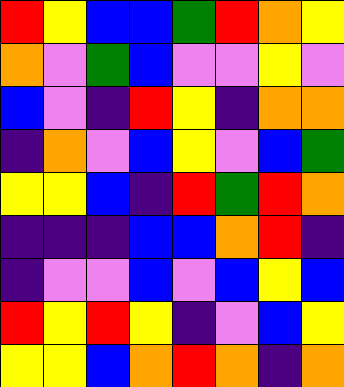[["red", "yellow", "blue", "blue", "green", "red", "orange", "yellow"], ["orange", "violet", "green", "blue", "violet", "violet", "yellow", "violet"], ["blue", "violet", "indigo", "red", "yellow", "indigo", "orange", "orange"], ["indigo", "orange", "violet", "blue", "yellow", "violet", "blue", "green"], ["yellow", "yellow", "blue", "indigo", "red", "green", "red", "orange"], ["indigo", "indigo", "indigo", "blue", "blue", "orange", "red", "indigo"], ["indigo", "violet", "violet", "blue", "violet", "blue", "yellow", "blue"], ["red", "yellow", "red", "yellow", "indigo", "violet", "blue", "yellow"], ["yellow", "yellow", "blue", "orange", "red", "orange", "indigo", "orange"]]